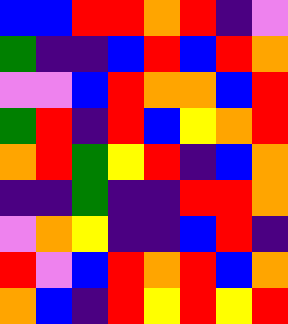[["blue", "blue", "red", "red", "orange", "red", "indigo", "violet"], ["green", "indigo", "indigo", "blue", "red", "blue", "red", "orange"], ["violet", "violet", "blue", "red", "orange", "orange", "blue", "red"], ["green", "red", "indigo", "red", "blue", "yellow", "orange", "red"], ["orange", "red", "green", "yellow", "red", "indigo", "blue", "orange"], ["indigo", "indigo", "green", "indigo", "indigo", "red", "red", "orange"], ["violet", "orange", "yellow", "indigo", "indigo", "blue", "red", "indigo"], ["red", "violet", "blue", "red", "orange", "red", "blue", "orange"], ["orange", "blue", "indigo", "red", "yellow", "red", "yellow", "red"]]